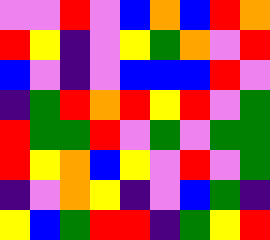[["violet", "violet", "red", "violet", "blue", "orange", "blue", "red", "orange"], ["red", "yellow", "indigo", "violet", "yellow", "green", "orange", "violet", "red"], ["blue", "violet", "indigo", "violet", "blue", "blue", "blue", "red", "violet"], ["indigo", "green", "red", "orange", "red", "yellow", "red", "violet", "green"], ["red", "green", "green", "red", "violet", "green", "violet", "green", "green"], ["red", "yellow", "orange", "blue", "yellow", "violet", "red", "violet", "green"], ["indigo", "violet", "orange", "yellow", "indigo", "violet", "blue", "green", "indigo"], ["yellow", "blue", "green", "red", "red", "indigo", "green", "yellow", "red"]]